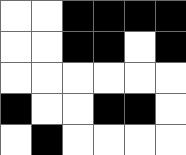[["white", "white", "black", "black", "black", "black"], ["white", "white", "black", "black", "white", "black"], ["white", "white", "white", "white", "white", "white"], ["black", "white", "white", "black", "black", "white"], ["white", "black", "white", "white", "white", "white"]]